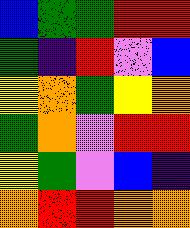[["blue", "green", "green", "red", "red"], ["green", "indigo", "red", "violet", "blue"], ["yellow", "orange", "green", "yellow", "orange"], ["green", "orange", "violet", "red", "red"], ["yellow", "green", "violet", "blue", "indigo"], ["orange", "red", "red", "orange", "orange"]]